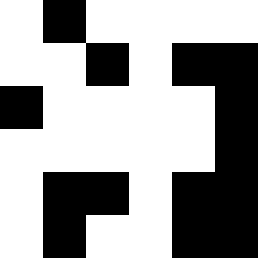[["white", "black", "white", "white", "white", "white"], ["white", "white", "black", "white", "black", "black"], ["black", "white", "white", "white", "white", "black"], ["white", "white", "white", "white", "white", "black"], ["white", "black", "black", "white", "black", "black"], ["white", "black", "white", "white", "black", "black"]]